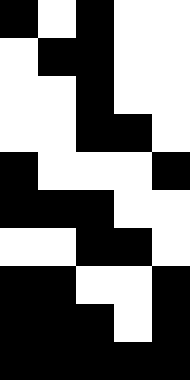[["black", "white", "black", "white", "white"], ["white", "black", "black", "white", "white"], ["white", "white", "black", "white", "white"], ["white", "white", "black", "black", "white"], ["black", "white", "white", "white", "black"], ["black", "black", "black", "white", "white"], ["white", "white", "black", "black", "white"], ["black", "black", "white", "white", "black"], ["black", "black", "black", "white", "black"], ["black", "black", "black", "black", "black"]]